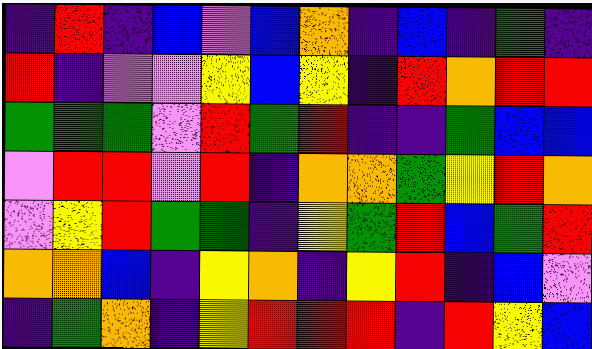[["indigo", "red", "indigo", "blue", "violet", "blue", "orange", "indigo", "blue", "indigo", "green", "indigo"], ["red", "indigo", "violet", "violet", "yellow", "blue", "yellow", "indigo", "red", "orange", "red", "red"], ["green", "green", "green", "violet", "red", "green", "red", "indigo", "indigo", "green", "blue", "blue"], ["violet", "red", "red", "violet", "red", "indigo", "orange", "orange", "green", "yellow", "red", "orange"], ["violet", "yellow", "red", "green", "green", "indigo", "yellow", "green", "red", "blue", "green", "red"], ["orange", "orange", "blue", "indigo", "yellow", "orange", "indigo", "yellow", "red", "indigo", "blue", "violet"], ["indigo", "green", "orange", "indigo", "yellow", "red", "red", "red", "indigo", "red", "yellow", "blue"]]